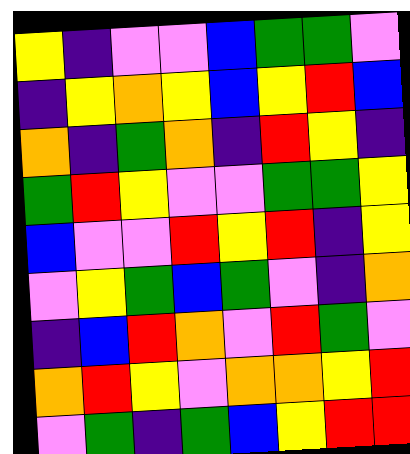[["yellow", "indigo", "violet", "violet", "blue", "green", "green", "violet"], ["indigo", "yellow", "orange", "yellow", "blue", "yellow", "red", "blue"], ["orange", "indigo", "green", "orange", "indigo", "red", "yellow", "indigo"], ["green", "red", "yellow", "violet", "violet", "green", "green", "yellow"], ["blue", "violet", "violet", "red", "yellow", "red", "indigo", "yellow"], ["violet", "yellow", "green", "blue", "green", "violet", "indigo", "orange"], ["indigo", "blue", "red", "orange", "violet", "red", "green", "violet"], ["orange", "red", "yellow", "violet", "orange", "orange", "yellow", "red"], ["violet", "green", "indigo", "green", "blue", "yellow", "red", "red"]]